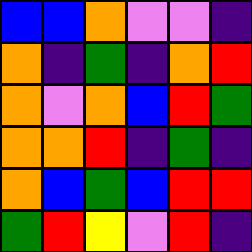[["blue", "blue", "orange", "violet", "violet", "indigo"], ["orange", "indigo", "green", "indigo", "orange", "red"], ["orange", "violet", "orange", "blue", "red", "green"], ["orange", "orange", "red", "indigo", "green", "indigo"], ["orange", "blue", "green", "blue", "red", "red"], ["green", "red", "yellow", "violet", "red", "indigo"]]